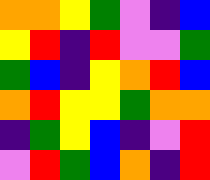[["orange", "orange", "yellow", "green", "violet", "indigo", "blue"], ["yellow", "red", "indigo", "red", "violet", "violet", "green"], ["green", "blue", "indigo", "yellow", "orange", "red", "blue"], ["orange", "red", "yellow", "yellow", "green", "orange", "orange"], ["indigo", "green", "yellow", "blue", "indigo", "violet", "red"], ["violet", "red", "green", "blue", "orange", "indigo", "red"]]